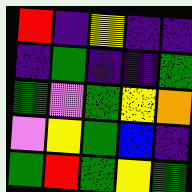[["red", "indigo", "yellow", "indigo", "indigo"], ["indigo", "green", "indigo", "indigo", "green"], ["green", "violet", "green", "yellow", "orange"], ["violet", "yellow", "green", "blue", "indigo"], ["green", "red", "green", "yellow", "green"]]